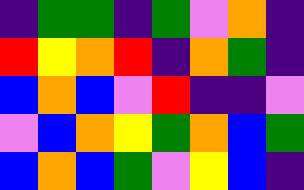[["indigo", "green", "green", "indigo", "green", "violet", "orange", "indigo"], ["red", "yellow", "orange", "red", "indigo", "orange", "green", "indigo"], ["blue", "orange", "blue", "violet", "red", "indigo", "indigo", "violet"], ["violet", "blue", "orange", "yellow", "green", "orange", "blue", "green"], ["blue", "orange", "blue", "green", "violet", "yellow", "blue", "indigo"]]